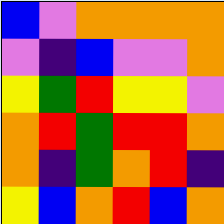[["blue", "violet", "orange", "orange", "orange", "orange"], ["violet", "indigo", "blue", "violet", "violet", "orange"], ["yellow", "green", "red", "yellow", "yellow", "violet"], ["orange", "red", "green", "red", "red", "orange"], ["orange", "indigo", "green", "orange", "red", "indigo"], ["yellow", "blue", "orange", "red", "blue", "orange"]]